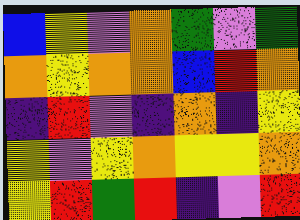[["blue", "yellow", "violet", "orange", "green", "violet", "green"], ["orange", "yellow", "orange", "orange", "blue", "red", "orange"], ["indigo", "red", "violet", "indigo", "orange", "indigo", "yellow"], ["yellow", "violet", "yellow", "orange", "yellow", "yellow", "orange"], ["yellow", "red", "green", "red", "indigo", "violet", "red"]]